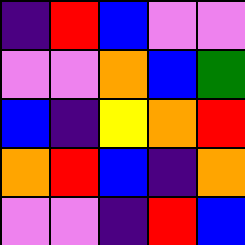[["indigo", "red", "blue", "violet", "violet"], ["violet", "violet", "orange", "blue", "green"], ["blue", "indigo", "yellow", "orange", "red"], ["orange", "red", "blue", "indigo", "orange"], ["violet", "violet", "indigo", "red", "blue"]]